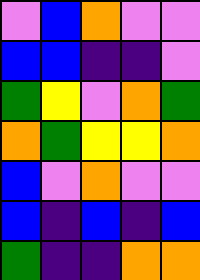[["violet", "blue", "orange", "violet", "violet"], ["blue", "blue", "indigo", "indigo", "violet"], ["green", "yellow", "violet", "orange", "green"], ["orange", "green", "yellow", "yellow", "orange"], ["blue", "violet", "orange", "violet", "violet"], ["blue", "indigo", "blue", "indigo", "blue"], ["green", "indigo", "indigo", "orange", "orange"]]